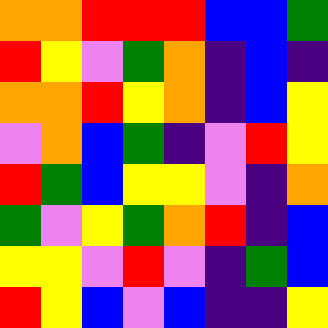[["orange", "orange", "red", "red", "red", "blue", "blue", "green"], ["red", "yellow", "violet", "green", "orange", "indigo", "blue", "indigo"], ["orange", "orange", "red", "yellow", "orange", "indigo", "blue", "yellow"], ["violet", "orange", "blue", "green", "indigo", "violet", "red", "yellow"], ["red", "green", "blue", "yellow", "yellow", "violet", "indigo", "orange"], ["green", "violet", "yellow", "green", "orange", "red", "indigo", "blue"], ["yellow", "yellow", "violet", "red", "violet", "indigo", "green", "blue"], ["red", "yellow", "blue", "violet", "blue", "indigo", "indigo", "yellow"]]